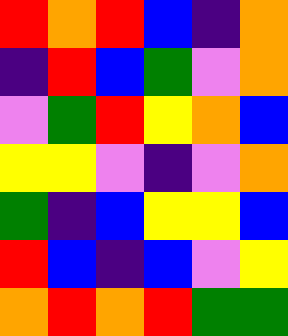[["red", "orange", "red", "blue", "indigo", "orange"], ["indigo", "red", "blue", "green", "violet", "orange"], ["violet", "green", "red", "yellow", "orange", "blue"], ["yellow", "yellow", "violet", "indigo", "violet", "orange"], ["green", "indigo", "blue", "yellow", "yellow", "blue"], ["red", "blue", "indigo", "blue", "violet", "yellow"], ["orange", "red", "orange", "red", "green", "green"]]